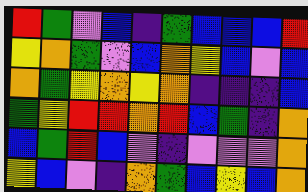[["red", "green", "violet", "blue", "indigo", "green", "blue", "blue", "blue", "red"], ["yellow", "orange", "green", "violet", "blue", "orange", "yellow", "blue", "violet", "blue"], ["orange", "green", "yellow", "orange", "yellow", "orange", "indigo", "indigo", "indigo", "blue"], ["green", "yellow", "red", "red", "orange", "red", "blue", "green", "indigo", "orange"], ["blue", "green", "red", "blue", "violet", "indigo", "violet", "violet", "violet", "orange"], ["yellow", "blue", "violet", "indigo", "orange", "green", "blue", "yellow", "blue", "orange"]]